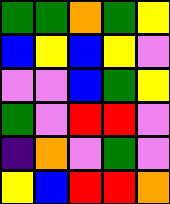[["green", "green", "orange", "green", "yellow"], ["blue", "yellow", "blue", "yellow", "violet"], ["violet", "violet", "blue", "green", "yellow"], ["green", "violet", "red", "red", "violet"], ["indigo", "orange", "violet", "green", "violet"], ["yellow", "blue", "red", "red", "orange"]]